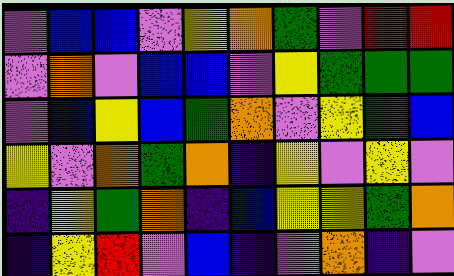[["violet", "blue", "blue", "violet", "yellow", "orange", "green", "violet", "red", "red"], ["violet", "orange", "violet", "blue", "blue", "violet", "yellow", "green", "green", "green"], ["violet", "blue", "yellow", "blue", "green", "orange", "violet", "yellow", "green", "blue"], ["yellow", "violet", "orange", "green", "orange", "indigo", "yellow", "violet", "yellow", "violet"], ["indigo", "yellow", "green", "orange", "indigo", "blue", "yellow", "yellow", "green", "orange"], ["indigo", "yellow", "red", "violet", "blue", "indigo", "violet", "orange", "indigo", "violet"]]